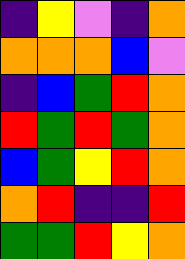[["indigo", "yellow", "violet", "indigo", "orange"], ["orange", "orange", "orange", "blue", "violet"], ["indigo", "blue", "green", "red", "orange"], ["red", "green", "red", "green", "orange"], ["blue", "green", "yellow", "red", "orange"], ["orange", "red", "indigo", "indigo", "red"], ["green", "green", "red", "yellow", "orange"]]